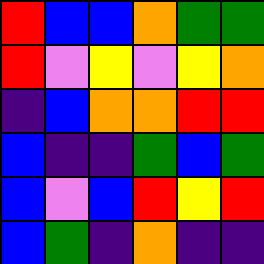[["red", "blue", "blue", "orange", "green", "green"], ["red", "violet", "yellow", "violet", "yellow", "orange"], ["indigo", "blue", "orange", "orange", "red", "red"], ["blue", "indigo", "indigo", "green", "blue", "green"], ["blue", "violet", "blue", "red", "yellow", "red"], ["blue", "green", "indigo", "orange", "indigo", "indigo"]]